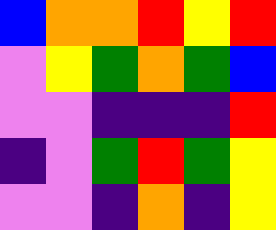[["blue", "orange", "orange", "red", "yellow", "red"], ["violet", "yellow", "green", "orange", "green", "blue"], ["violet", "violet", "indigo", "indigo", "indigo", "red"], ["indigo", "violet", "green", "red", "green", "yellow"], ["violet", "violet", "indigo", "orange", "indigo", "yellow"]]